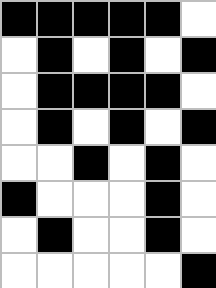[["black", "black", "black", "black", "black", "white"], ["white", "black", "white", "black", "white", "black"], ["white", "black", "black", "black", "black", "white"], ["white", "black", "white", "black", "white", "black"], ["white", "white", "black", "white", "black", "white"], ["black", "white", "white", "white", "black", "white"], ["white", "black", "white", "white", "black", "white"], ["white", "white", "white", "white", "white", "black"]]